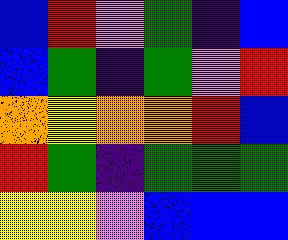[["blue", "red", "violet", "green", "indigo", "blue"], ["blue", "green", "indigo", "green", "violet", "red"], ["orange", "yellow", "orange", "orange", "red", "blue"], ["red", "green", "indigo", "green", "green", "green"], ["yellow", "yellow", "violet", "blue", "blue", "blue"]]